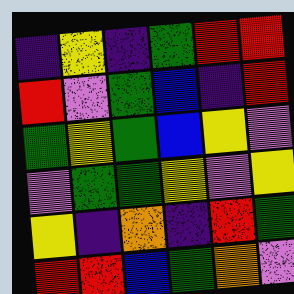[["indigo", "yellow", "indigo", "green", "red", "red"], ["red", "violet", "green", "blue", "indigo", "red"], ["green", "yellow", "green", "blue", "yellow", "violet"], ["violet", "green", "green", "yellow", "violet", "yellow"], ["yellow", "indigo", "orange", "indigo", "red", "green"], ["red", "red", "blue", "green", "orange", "violet"]]